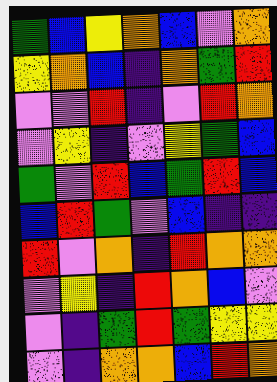[["green", "blue", "yellow", "orange", "blue", "violet", "orange"], ["yellow", "orange", "blue", "indigo", "orange", "green", "red"], ["violet", "violet", "red", "indigo", "violet", "red", "orange"], ["violet", "yellow", "indigo", "violet", "yellow", "green", "blue"], ["green", "violet", "red", "blue", "green", "red", "blue"], ["blue", "red", "green", "violet", "blue", "indigo", "indigo"], ["red", "violet", "orange", "indigo", "red", "orange", "orange"], ["violet", "yellow", "indigo", "red", "orange", "blue", "violet"], ["violet", "indigo", "green", "red", "green", "yellow", "yellow"], ["violet", "indigo", "orange", "orange", "blue", "red", "orange"]]